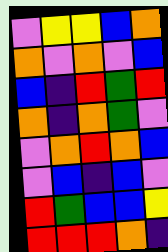[["violet", "yellow", "yellow", "blue", "orange"], ["orange", "violet", "orange", "violet", "blue"], ["blue", "indigo", "red", "green", "red"], ["orange", "indigo", "orange", "green", "violet"], ["violet", "orange", "red", "orange", "blue"], ["violet", "blue", "indigo", "blue", "violet"], ["red", "green", "blue", "blue", "yellow"], ["red", "red", "red", "orange", "indigo"]]